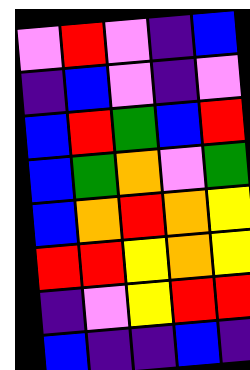[["violet", "red", "violet", "indigo", "blue"], ["indigo", "blue", "violet", "indigo", "violet"], ["blue", "red", "green", "blue", "red"], ["blue", "green", "orange", "violet", "green"], ["blue", "orange", "red", "orange", "yellow"], ["red", "red", "yellow", "orange", "yellow"], ["indigo", "violet", "yellow", "red", "red"], ["blue", "indigo", "indigo", "blue", "indigo"]]